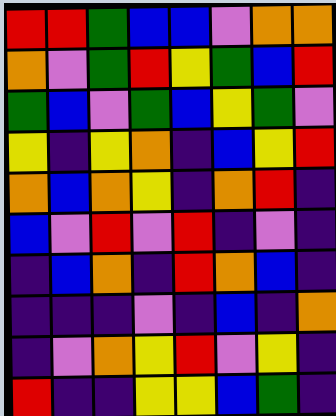[["red", "red", "green", "blue", "blue", "violet", "orange", "orange"], ["orange", "violet", "green", "red", "yellow", "green", "blue", "red"], ["green", "blue", "violet", "green", "blue", "yellow", "green", "violet"], ["yellow", "indigo", "yellow", "orange", "indigo", "blue", "yellow", "red"], ["orange", "blue", "orange", "yellow", "indigo", "orange", "red", "indigo"], ["blue", "violet", "red", "violet", "red", "indigo", "violet", "indigo"], ["indigo", "blue", "orange", "indigo", "red", "orange", "blue", "indigo"], ["indigo", "indigo", "indigo", "violet", "indigo", "blue", "indigo", "orange"], ["indigo", "violet", "orange", "yellow", "red", "violet", "yellow", "indigo"], ["red", "indigo", "indigo", "yellow", "yellow", "blue", "green", "indigo"]]